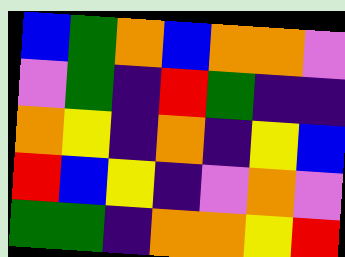[["blue", "green", "orange", "blue", "orange", "orange", "violet"], ["violet", "green", "indigo", "red", "green", "indigo", "indigo"], ["orange", "yellow", "indigo", "orange", "indigo", "yellow", "blue"], ["red", "blue", "yellow", "indigo", "violet", "orange", "violet"], ["green", "green", "indigo", "orange", "orange", "yellow", "red"]]